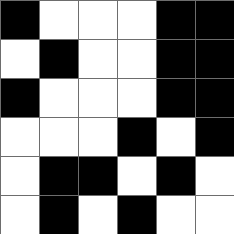[["black", "white", "white", "white", "black", "black"], ["white", "black", "white", "white", "black", "black"], ["black", "white", "white", "white", "black", "black"], ["white", "white", "white", "black", "white", "black"], ["white", "black", "black", "white", "black", "white"], ["white", "black", "white", "black", "white", "white"]]